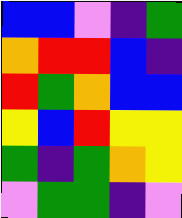[["blue", "blue", "violet", "indigo", "green"], ["orange", "red", "red", "blue", "indigo"], ["red", "green", "orange", "blue", "blue"], ["yellow", "blue", "red", "yellow", "yellow"], ["green", "indigo", "green", "orange", "yellow"], ["violet", "green", "green", "indigo", "violet"]]